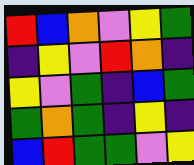[["red", "blue", "orange", "violet", "yellow", "green"], ["indigo", "yellow", "violet", "red", "orange", "indigo"], ["yellow", "violet", "green", "indigo", "blue", "green"], ["green", "orange", "green", "indigo", "yellow", "indigo"], ["blue", "red", "green", "green", "violet", "yellow"]]